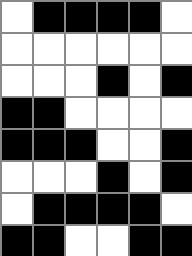[["white", "black", "black", "black", "black", "white"], ["white", "white", "white", "white", "white", "white"], ["white", "white", "white", "black", "white", "black"], ["black", "black", "white", "white", "white", "white"], ["black", "black", "black", "white", "white", "black"], ["white", "white", "white", "black", "white", "black"], ["white", "black", "black", "black", "black", "white"], ["black", "black", "white", "white", "black", "black"]]